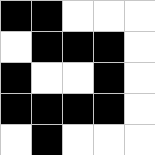[["black", "black", "white", "white", "white"], ["white", "black", "black", "black", "white"], ["black", "white", "white", "black", "white"], ["black", "black", "black", "black", "white"], ["white", "black", "white", "white", "white"]]